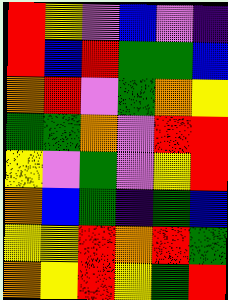[["red", "yellow", "violet", "blue", "violet", "indigo"], ["red", "blue", "red", "green", "green", "blue"], ["orange", "red", "violet", "green", "orange", "yellow"], ["green", "green", "orange", "violet", "red", "red"], ["yellow", "violet", "green", "violet", "yellow", "red"], ["orange", "blue", "green", "indigo", "green", "blue"], ["yellow", "yellow", "red", "orange", "red", "green"], ["orange", "yellow", "red", "yellow", "green", "red"]]